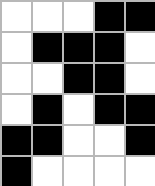[["white", "white", "white", "black", "black"], ["white", "black", "black", "black", "white"], ["white", "white", "black", "black", "white"], ["white", "black", "white", "black", "black"], ["black", "black", "white", "white", "black"], ["black", "white", "white", "white", "white"]]